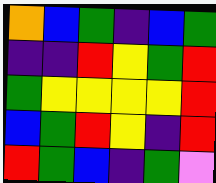[["orange", "blue", "green", "indigo", "blue", "green"], ["indigo", "indigo", "red", "yellow", "green", "red"], ["green", "yellow", "yellow", "yellow", "yellow", "red"], ["blue", "green", "red", "yellow", "indigo", "red"], ["red", "green", "blue", "indigo", "green", "violet"]]